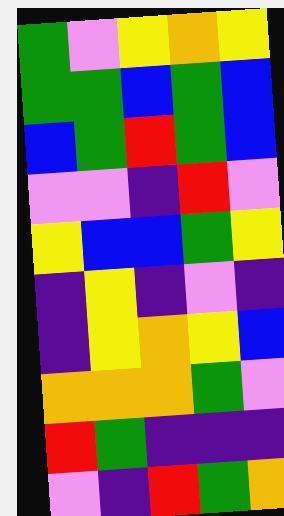[["green", "violet", "yellow", "orange", "yellow"], ["green", "green", "blue", "green", "blue"], ["blue", "green", "red", "green", "blue"], ["violet", "violet", "indigo", "red", "violet"], ["yellow", "blue", "blue", "green", "yellow"], ["indigo", "yellow", "indigo", "violet", "indigo"], ["indigo", "yellow", "orange", "yellow", "blue"], ["orange", "orange", "orange", "green", "violet"], ["red", "green", "indigo", "indigo", "indigo"], ["violet", "indigo", "red", "green", "orange"]]